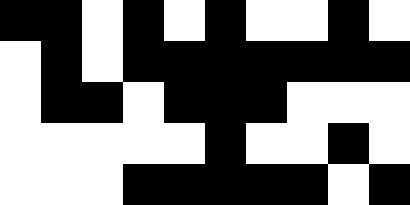[["black", "black", "white", "black", "white", "black", "white", "white", "black", "white"], ["white", "black", "white", "black", "black", "black", "black", "black", "black", "black"], ["white", "black", "black", "white", "black", "black", "black", "white", "white", "white"], ["white", "white", "white", "white", "white", "black", "white", "white", "black", "white"], ["white", "white", "white", "black", "black", "black", "black", "black", "white", "black"]]